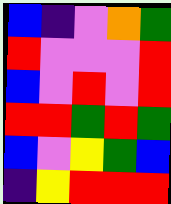[["blue", "indigo", "violet", "orange", "green"], ["red", "violet", "violet", "violet", "red"], ["blue", "violet", "red", "violet", "red"], ["red", "red", "green", "red", "green"], ["blue", "violet", "yellow", "green", "blue"], ["indigo", "yellow", "red", "red", "red"]]